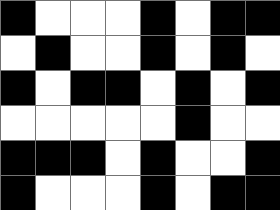[["black", "white", "white", "white", "black", "white", "black", "black"], ["white", "black", "white", "white", "black", "white", "black", "white"], ["black", "white", "black", "black", "white", "black", "white", "black"], ["white", "white", "white", "white", "white", "black", "white", "white"], ["black", "black", "black", "white", "black", "white", "white", "black"], ["black", "white", "white", "white", "black", "white", "black", "black"]]